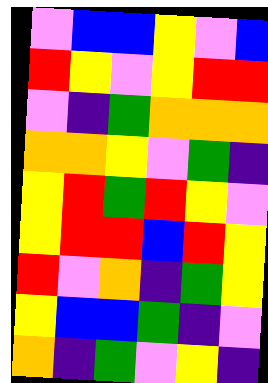[["violet", "blue", "blue", "yellow", "violet", "blue"], ["red", "yellow", "violet", "yellow", "red", "red"], ["violet", "indigo", "green", "orange", "orange", "orange"], ["orange", "orange", "yellow", "violet", "green", "indigo"], ["yellow", "red", "green", "red", "yellow", "violet"], ["yellow", "red", "red", "blue", "red", "yellow"], ["red", "violet", "orange", "indigo", "green", "yellow"], ["yellow", "blue", "blue", "green", "indigo", "violet"], ["orange", "indigo", "green", "violet", "yellow", "indigo"]]